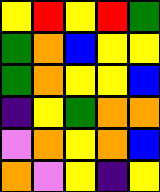[["yellow", "red", "yellow", "red", "green"], ["green", "orange", "blue", "yellow", "yellow"], ["green", "orange", "yellow", "yellow", "blue"], ["indigo", "yellow", "green", "orange", "orange"], ["violet", "orange", "yellow", "orange", "blue"], ["orange", "violet", "yellow", "indigo", "yellow"]]